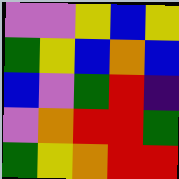[["violet", "violet", "yellow", "blue", "yellow"], ["green", "yellow", "blue", "orange", "blue"], ["blue", "violet", "green", "red", "indigo"], ["violet", "orange", "red", "red", "green"], ["green", "yellow", "orange", "red", "red"]]